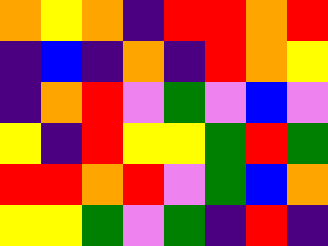[["orange", "yellow", "orange", "indigo", "red", "red", "orange", "red"], ["indigo", "blue", "indigo", "orange", "indigo", "red", "orange", "yellow"], ["indigo", "orange", "red", "violet", "green", "violet", "blue", "violet"], ["yellow", "indigo", "red", "yellow", "yellow", "green", "red", "green"], ["red", "red", "orange", "red", "violet", "green", "blue", "orange"], ["yellow", "yellow", "green", "violet", "green", "indigo", "red", "indigo"]]